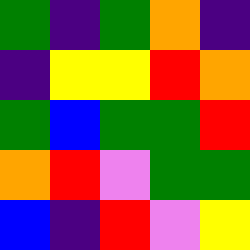[["green", "indigo", "green", "orange", "indigo"], ["indigo", "yellow", "yellow", "red", "orange"], ["green", "blue", "green", "green", "red"], ["orange", "red", "violet", "green", "green"], ["blue", "indigo", "red", "violet", "yellow"]]